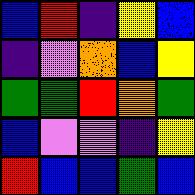[["blue", "red", "indigo", "yellow", "blue"], ["indigo", "violet", "orange", "blue", "yellow"], ["green", "green", "red", "orange", "green"], ["blue", "violet", "violet", "indigo", "yellow"], ["red", "blue", "blue", "green", "blue"]]